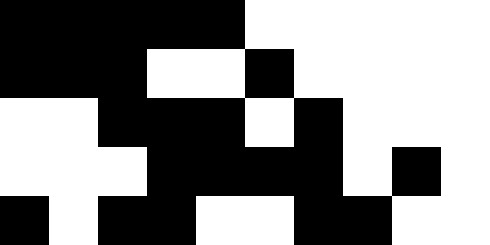[["black", "black", "black", "black", "black", "white", "white", "white", "white", "white"], ["black", "black", "black", "white", "white", "black", "white", "white", "white", "white"], ["white", "white", "black", "black", "black", "white", "black", "white", "white", "white"], ["white", "white", "white", "black", "black", "black", "black", "white", "black", "white"], ["black", "white", "black", "black", "white", "white", "black", "black", "white", "white"]]